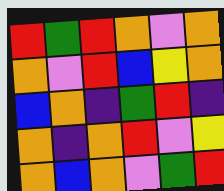[["red", "green", "red", "orange", "violet", "orange"], ["orange", "violet", "red", "blue", "yellow", "orange"], ["blue", "orange", "indigo", "green", "red", "indigo"], ["orange", "indigo", "orange", "red", "violet", "yellow"], ["orange", "blue", "orange", "violet", "green", "red"]]